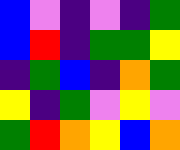[["blue", "violet", "indigo", "violet", "indigo", "green"], ["blue", "red", "indigo", "green", "green", "yellow"], ["indigo", "green", "blue", "indigo", "orange", "green"], ["yellow", "indigo", "green", "violet", "yellow", "violet"], ["green", "red", "orange", "yellow", "blue", "orange"]]